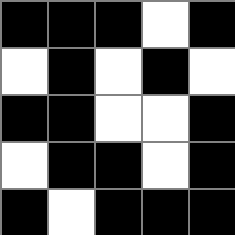[["black", "black", "black", "white", "black"], ["white", "black", "white", "black", "white"], ["black", "black", "white", "white", "black"], ["white", "black", "black", "white", "black"], ["black", "white", "black", "black", "black"]]